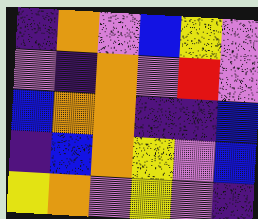[["indigo", "orange", "violet", "blue", "yellow", "violet"], ["violet", "indigo", "orange", "violet", "red", "violet"], ["blue", "orange", "orange", "indigo", "indigo", "blue"], ["indigo", "blue", "orange", "yellow", "violet", "blue"], ["yellow", "orange", "violet", "yellow", "violet", "indigo"]]